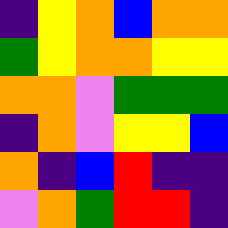[["indigo", "yellow", "orange", "blue", "orange", "orange"], ["green", "yellow", "orange", "orange", "yellow", "yellow"], ["orange", "orange", "violet", "green", "green", "green"], ["indigo", "orange", "violet", "yellow", "yellow", "blue"], ["orange", "indigo", "blue", "red", "indigo", "indigo"], ["violet", "orange", "green", "red", "red", "indigo"]]